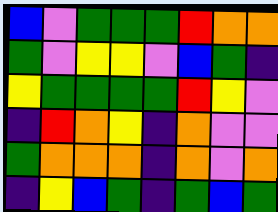[["blue", "violet", "green", "green", "green", "red", "orange", "orange"], ["green", "violet", "yellow", "yellow", "violet", "blue", "green", "indigo"], ["yellow", "green", "green", "green", "green", "red", "yellow", "violet"], ["indigo", "red", "orange", "yellow", "indigo", "orange", "violet", "violet"], ["green", "orange", "orange", "orange", "indigo", "orange", "violet", "orange"], ["indigo", "yellow", "blue", "green", "indigo", "green", "blue", "green"]]